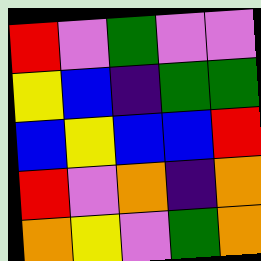[["red", "violet", "green", "violet", "violet"], ["yellow", "blue", "indigo", "green", "green"], ["blue", "yellow", "blue", "blue", "red"], ["red", "violet", "orange", "indigo", "orange"], ["orange", "yellow", "violet", "green", "orange"]]